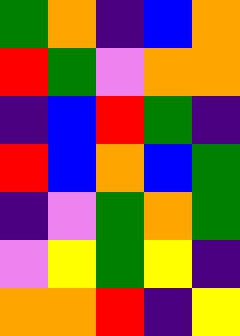[["green", "orange", "indigo", "blue", "orange"], ["red", "green", "violet", "orange", "orange"], ["indigo", "blue", "red", "green", "indigo"], ["red", "blue", "orange", "blue", "green"], ["indigo", "violet", "green", "orange", "green"], ["violet", "yellow", "green", "yellow", "indigo"], ["orange", "orange", "red", "indigo", "yellow"]]